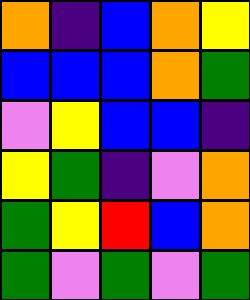[["orange", "indigo", "blue", "orange", "yellow"], ["blue", "blue", "blue", "orange", "green"], ["violet", "yellow", "blue", "blue", "indigo"], ["yellow", "green", "indigo", "violet", "orange"], ["green", "yellow", "red", "blue", "orange"], ["green", "violet", "green", "violet", "green"]]